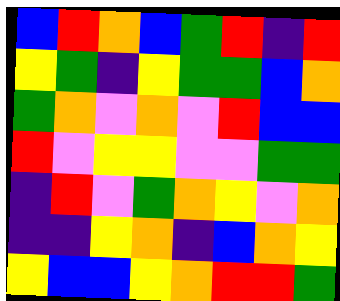[["blue", "red", "orange", "blue", "green", "red", "indigo", "red"], ["yellow", "green", "indigo", "yellow", "green", "green", "blue", "orange"], ["green", "orange", "violet", "orange", "violet", "red", "blue", "blue"], ["red", "violet", "yellow", "yellow", "violet", "violet", "green", "green"], ["indigo", "red", "violet", "green", "orange", "yellow", "violet", "orange"], ["indigo", "indigo", "yellow", "orange", "indigo", "blue", "orange", "yellow"], ["yellow", "blue", "blue", "yellow", "orange", "red", "red", "green"]]